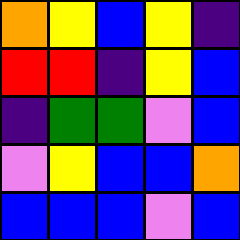[["orange", "yellow", "blue", "yellow", "indigo"], ["red", "red", "indigo", "yellow", "blue"], ["indigo", "green", "green", "violet", "blue"], ["violet", "yellow", "blue", "blue", "orange"], ["blue", "blue", "blue", "violet", "blue"]]